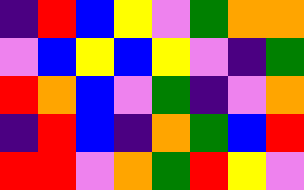[["indigo", "red", "blue", "yellow", "violet", "green", "orange", "orange"], ["violet", "blue", "yellow", "blue", "yellow", "violet", "indigo", "green"], ["red", "orange", "blue", "violet", "green", "indigo", "violet", "orange"], ["indigo", "red", "blue", "indigo", "orange", "green", "blue", "red"], ["red", "red", "violet", "orange", "green", "red", "yellow", "violet"]]